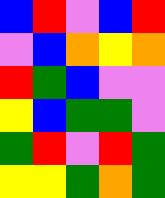[["blue", "red", "violet", "blue", "red"], ["violet", "blue", "orange", "yellow", "orange"], ["red", "green", "blue", "violet", "violet"], ["yellow", "blue", "green", "green", "violet"], ["green", "red", "violet", "red", "green"], ["yellow", "yellow", "green", "orange", "green"]]